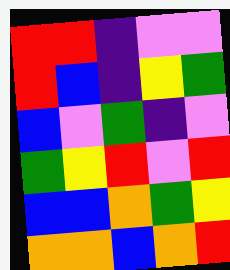[["red", "red", "indigo", "violet", "violet"], ["red", "blue", "indigo", "yellow", "green"], ["blue", "violet", "green", "indigo", "violet"], ["green", "yellow", "red", "violet", "red"], ["blue", "blue", "orange", "green", "yellow"], ["orange", "orange", "blue", "orange", "red"]]